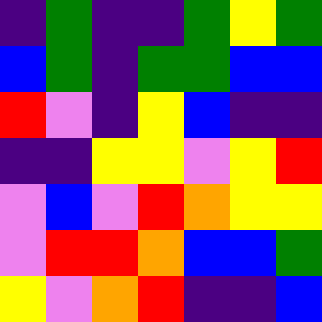[["indigo", "green", "indigo", "indigo", "green", "yellow", "green"], ["blue", "green", "indigo", "green", "green", "blue", "blue"], ["red", "violet", "indigo", "yellow", "blue", "indigo", "indigo"], ["indigo", "indigo", "yellow", "yellow", "violet", "yellow", "red"], ["violet", "blue", "violet", "red", "orange", "yellow", "yellow"], ["violet", "red", "red", "orange", "blue", "blue", "green"], ["yellow", "violet", "orange", "red", "indigo", "indigo", "blue"]]